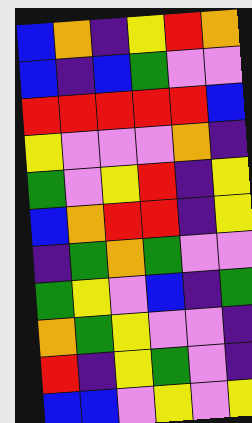[["blue", "orange", "indigo", "yellow", "red", "orange"], ["blue", "indigo", "blue", "green", "violet", "violet"], ["red", "red", "red", "red", "red", "blue"], ["yellow", "violet", "violet", "violet", "orange", "indigo"], ["green", "violet", "yellow", "red", "indigo", "yellow"], ["blue", "orange", "red", "red", "indigo", "yellow"], ["indigo", "green", "orange", "green", "violet", "violet"], ["green", "yellow", "violet", "blue", "indigo", "green"], ["orange", "green", "yellow", "violet", "violet", "indigo"], ["red", "indigo", "yellow", "green", "violet", "indigo"], ["blue", "blue", "violet", "yellow", "violet", "yellow"]]